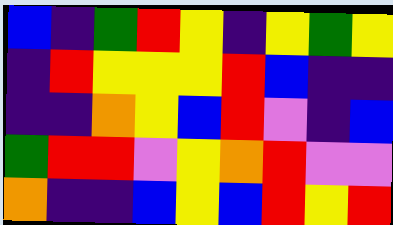[["blue", "indigo", "green", "red", "yellow", "indigo", "yellow", "green", "yellow"], ["indigo", "red", "yellow", "yellow", "yellow", "red", "blue", "indigo", "indigo"], ["indigo", "indigo", "orange", "yellow", "blue", "red", "violet", "indigo", "blue"], ["green", "red", "red", "violet", "yellow", "orange", "red", "violet", "violet"], ["orange", "indigo", "indigo", "blue", "yellow", "blue", "red", "yellow", "red"]]